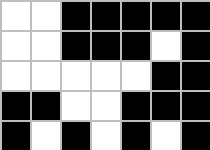[["white", "white", "black", "black", "black", "black", "black"], ["white", "white", "black", "black", "black", "white", "black"], ["white", "white", "white", "white", "white", "black", "black"], ["black", "black", "white", "white", "black", "black", "black"], ["black", "white", "black", "white", "black", "white", "black"]]